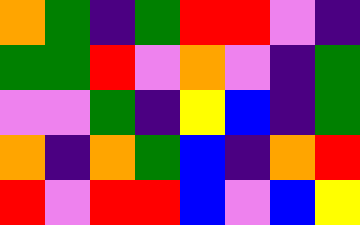[["orange", "green", "indigo", "green", "red", "red", "violet", "indigo"], ["green", "green", "red", "violet", "orange", "violet", "indigo", "green"], ["violet", "violet", "green", "indigo", "yellow", "blue", "indigo", "green"], ["orange", "indigo", "orange", "green", "blue", "indigo", "orange", "red"], ["red", "violet", "red", "red", "blue", "violet", "blue", "yellow"]]